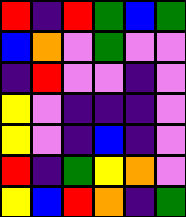[["red", "indigo", "red", "green", "blue", "green"], ["blue", "orange", "violet", "green", "violet", "violet"], ["indigo", "red", "violet", "violet", "indigo", "violet"], ["yellow", "violet", "indigo", "indigo", "indigo", "violet"], ["yellow", "violet", "indigo", "blue", "indigo", "violet"], ["red", "indigo", "green", "yellow", "orange", "violet"], ["yellow", "blue", "red", "orange", "indigo", "green"]]